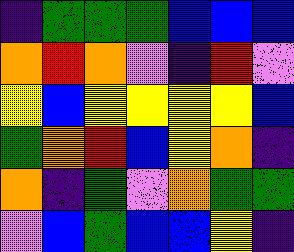[["indigo", "green", "green", "green", "blue", "blue", "blue"], ["orange", "red", "orange", "violet", "indigo", "red", "violet"], ["yellow", "blue", "yellow", "yellow", "yellow", "yellow", "blue"], ["green", "orange", "red", "blue", "yellow", "orange", "indigo"], ["orange", "indigo", "green", "violet", "orange", "green", "green"], ["violet", "blue", "green", "blue", "blue", "yellow", "indigo"]]